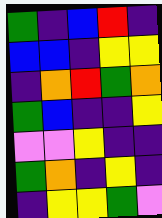[["green", "indigo", "blue", "red", "indigo"], ["blue", "blue", "indigo", "yellow", "yellow"], ["indigo", "orange", "red", "green", "orange"], ["green", "blue", "indigo", "indigo", "yellow"], ["violet", "violet", "yellow", "indigo", "indigo"], ["green", "orange", "indigo", "yellow", "indigo"], ["indigo", "yellow", "yellow", "green", "violet"]]